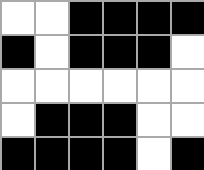[["white", "white", "black", "black", "black", "black"], ["black", "white", "black", "black", "black", "white"], ["white", "white", "white", "white", "white", "white"], ["white", "black", "black", "black", "white", "white"], ["black", "black", "black", "black", "white", "black"]]